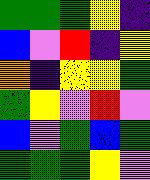[["green", "green", "green", "yellow", "indigo"], ["blue", "violet", "red", "indigo", "yellow"], ["orange", "indigo", "yellow", "yellow", "green"], ["green", "yellow", "violet", "red", "violet"], ["blue", "violet", "green", "blue", "green"], ["green", "green", "green", "yellow", "violet"]]